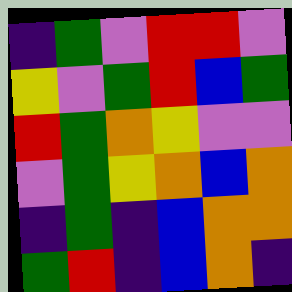[["indigo", "green", "violet", "red", "red", "violet"], ["yellow", "violet", "green", "red", "blue", "green"], ["red", "green", "orange", "yellow", "violet", "violet"], ["violet", "green", "yellow", "orange", "blue", "orange"], ["indigo", "green", "indigo", "blue", "orange", "orange"], ["green", "red", "indigo", "blue", "orange", "indigo"]]